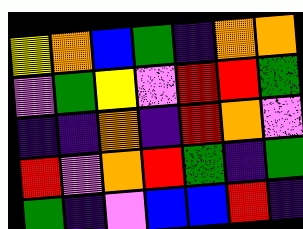[["yellow", "orange", "blue", "green", "indigo", "orange", "orange"], ["violet", "green", "yellow", "violet", "red", "red", "green"], ["indigo", "indigo", "orange", "indigo", "red", "orange", "violet"], ["red", "violet", "orange", "red", "green", "indigo", "green"], ["green", "indigo", "violet", "blue", "blue", "red", "indigo"]]